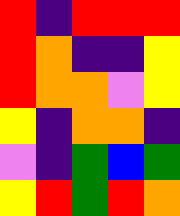[["red", "indigo", "red", "red", "red"], ["red", "orange", "indigo", "indigo", "yellow"], ["red", "orange", "orange", "violet", "yellow"], ["yellow", "indigo", "orange", "orange", "indigo"], ["violet", "indigo", "green", "blue", "green"], ["yellow", "red", "green", "red", "orange"]]